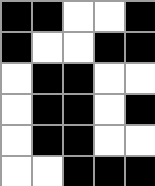[["black", "black", "white", "white", "black"], ["black", "white", "white", "black", "black"], ["white", "black", "black", "white", "white"], ["white", "black", "black", "white", "black"], ["white", "black", "black", "white", "white"], ["white", "white", "black", "black", "black"]]